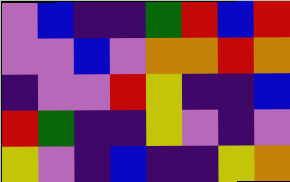[["violet", "blue", "indigo", "indigo", "green", "red", "blue", "red"], ["violet", "violet", "blue", "violet", "orange", "orange", "red", "orange"], ["indigo", "violet", "violet", "red", "yellow", "indigo", "indigo", "blue"], ["red", "green", "indigo", "indigo", "yellow", "violet", "indigo", "violet"], ["yellow", "violet", "indigo", "blue", "indigo", "indigo", "yellow", "orange"]]